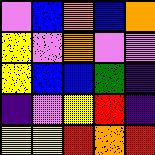[["violet", "blue", "orange", "blue", "orange"], ["yellow", "violet", "orange", "violet", "violet"], ["yellow", "blue", "blue", "green", "indigo"], ["indigo", "violet", "yellow", "red", "indigo"], ["yellow", "yellow", "red", "orange", "red"]]